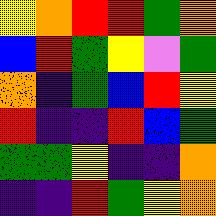[["yellow", "orange", "red", "red", "green", "orange"], ["blue", "red", "green", "yellow", "violet", "green"], ["orange", "indigo", "green", "blue", "red", "yellow"], ["red", "indigo", "indigo", "red", "blue", "green"], ["green", "green", "yellow", "indigo", "indigo", "orange"], ["indigo", "indigo", "red", "green", "yellow", "orange"]]